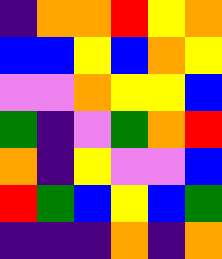[["indigo", "orange", "orange", "red", "yellow", "orange"], ["blue", "blue", "yellow", "blue", "orange", "yellow"], ["violet", "violet", "orange", "yellow", "yellow", "blue"], ["green", "indigo", "violet", "green", "orange", "red"], ["orange", "indigo", "yellow", "violet", "violet", "blue"], ["red", "green", "blue", "yellow", "blue", "green"], ["indigo", "indigo", "indigo", "orange", "indigo", "orange"]]